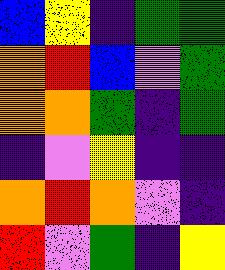[["blue", "yellow", "indigo", "green", "green"], ["orange", "red", "blue", "violet", "green"], ["orange", "orange", "green", "indigo", "green"], ["indigo", "violet", "yellow", "indigo", "indigo"], ["orange", "red", "orange", "violet", "indigo"], ["red", "violet", "green", "indigo", "yellow"]]